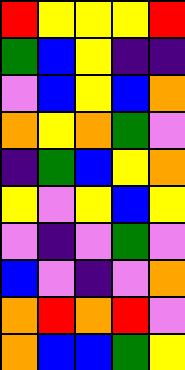[["red", "yellow", "yellow", "yellow", "red"], ["green", "blue", "yellow", "indigo", "indigo"], ["violet", "blue", "yellow", "blue", "orange"], ["orange", "yellow", "orange", "green", "violet"], ["indigo", "green", "blue", "yellow", "orange"], ["yellow", "violet", "yellow", "blue", "yellow"], ["violet", "indigo", "violet", "green", "violet"], ["blue", "violet", "indigo", "violet", "orange"], ["orange", "red", "orange", "red", "violet"], ["orange", "blue", "blue", "green", "yellow"]]